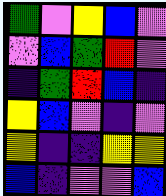[["green", "violet", "yellow", "blue", "violet"], ["violet", "blue", "green", "red", "violet"], ["indigo", "green", "red", "blue", "indigo"], ["yellow", "blue", "violet", "indigo", "violet"], ["yellow", "indigo", "indigo", "yellow", "yellow"], ["blue", "indigo", "violet", "violet", "blue"]]